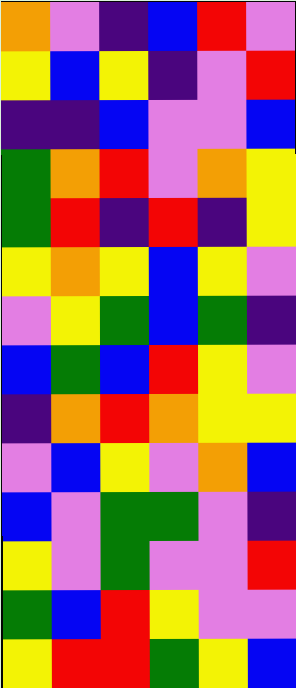[["orange", "violet", "indigo", "blue", "red", "violet"], ["yellow", "blue", "yellow", "indigo", "violet", "red"], ["indigo", "indigo", "blue", "violet", "violet", "blue"], ["green", "orange", "red", "violet", "orange", "yellow"], ["green", "red", "indigo", "red", "indigo", "yellow"], ["yellow", "orange", "yellow", "blue", "yellow", "violet"], ["violet", "yellow", "green", "blue", "green", "indigo"], ["blue", "green", "blue", "red", "yellow", "violet"], ["indigo", "orange", "red", "orange", "yellow", "yellow"], ["violet", "blue", "yellow", "violet", "orange", "blue"], ["blue", "violet", "green", "green", "violet", "indigo"], ["yellow", "violet", "green", "violet", "violet", "red"], ["green", "blue", "red", "yellow", "violet", "violet"], ["yellow", "red", "red", "green", "yellow", "blue"]]